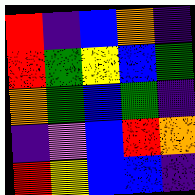[["red", "indigo", "blue", "orange", "indigo"], ["red", "green", "yellow", "blue", "green"], ["orange", "green", "blue", "green", "indigo"], ["indigo", "violet", "blue", "red", "orange"], ["red", "yellow", "blue", "blue", "indigo"]]